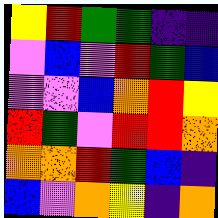[["yellow", "red", "green", "green", "indigo", "indigo"], ["violet", "blue", "violet", "red", "green", "blue"], ["violet", "violet", "blue", "orange", "red", "yellow"], ["red", "green", "violet", "red", "red", "orange"], ["orange", "orange", "red", "green", "blue", "indigo"], ["blue", "violet", "orange", "yellow", "indigo", "orange"]]